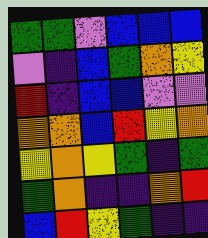[["green", "green", "violet", "blue", "blue", "blue"], ["violet", "indigo", "blue", "green", "orange", "yellow"], ["red", "indigo", "blue", "blue", "violet", "violet"], ["orange", "orange", "blue", "red", "yellow", "orange"], ["yellow", "orange", "yellow", "green", "indigo", "green"], ["green", "orange", "indigo", "indigo", "orange", "red"], ["blue", "red", "yellow", "green", "indigo", "indigo"]]